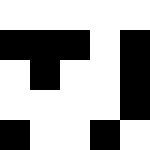[["white", "white", "white", "white", "white"], ["black", "black", "black", "white", "black"], ["white", "black", "white", "white", "black"], ["white", "white", "white", "white", "black"], ["black", "white", "white", "black", "white"]]